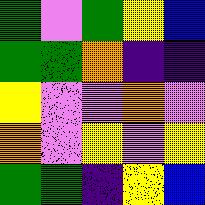[["green", "violet", "green", "yellow", "blue"], ["green", "green", "orange", "indigo", "indigo"], ["yellow", "violet", "violet", "orange", "violet"], ["orange", "violet", "yellow", "violet", "yellow"], ["green", "green", "indigo", "yellow", "blue"]]